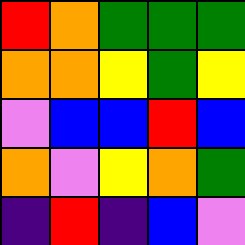[["red", "orange", "green", "green", "green"], ["orange", "orange", "yellow", "green", "yellow"], ["violet", "blue", "blue", "red", "blue"], ["orange", "violet", "yellow", "orange", "green"], ["indigo", "red", "indigo", "blue", "violet"]]